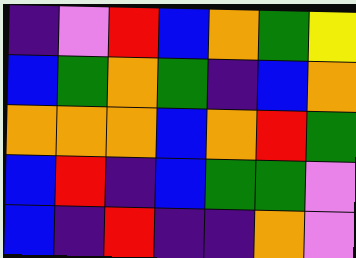[["indigo", "violet", "red", "blue", "orange", "green", "yellow"], ["blue", "green", "orange", "green", "indigo", "blue", "orange"], ["orange", "orange", "orange", "blue", "orange", "red", "green"], ["blue", "red", "indigo", "blue", "green", "green", "violet"], ["blue", "indigo", "red", "indigo", "indigo", "orange", "violet"]]